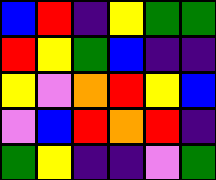[["blue", "red", "indigo", "yellow", "green", "green"], ["red", "yellow", "green", "blue", "indigo", "indigo"], ["yellow", "violet", "orange", "red", "yellow", "blue"], ["violet", "blue", "red", "orange", "red", "indigo"], ["green", "yellow", "indigo", "indigo", "violet", "green"]]